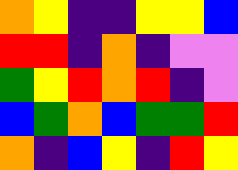[["orange", "yellow", "indigo", "indigo", "yellow", "yellow", "blue"], ["red", "red", "indigo", "orange", "indigo", "violet", "violet"], ["green", "yellow", "red", "orange", "red", "indigo", "violet"], ["blue", "green", "orange", "blue", "green", "green", "red"], ["orange", "indigo", "blue", "yellow", "indigo", "red", "yellow"]]